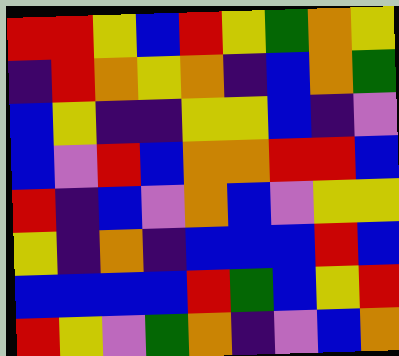[["red", "red", "yellow", "blue", "red", "yellow", "green", "orange", "yellow"], ["indigo", "red", "orange", "yellow", "orange", "indigo", "blue", "orange", "green"], ["blue", "yellow", "indigo", "indigo", "yellow", "yellow", "blue", "indigo", "violet"], ["blue", "violet", "red", "blue", "orange", "orange", "red", "red", "blue"], ["red", "indigo", "blue", "violet", "orange", "blue", "violet", "yellow", "yellow"], ["yellow", "indigo", "orange", "indigo", "blue", "blue", "blue", "red", "blue"], ["blue", "blue", "blue", "blue", "red", "green", "blue", "yellow", "red"], ["red", "yellow", "violet", "green", "orange", "indigo", "violet", "blue", "orange"]]